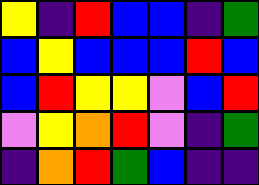[["yellow", "indigo", "red", "blue", "blue", "indigo", "green"], ["blue", "yellow", "blue", "blue", "blue", "red", "blue"], ["blue", "red", "yellow", "yellow", "violet", "blue", "red"], ["violet", "yellow", "orange", "red", "violet", "indigo", "green"], ["indigo", "orange", "red", "green", "blue", "indigo", "indigo"]]